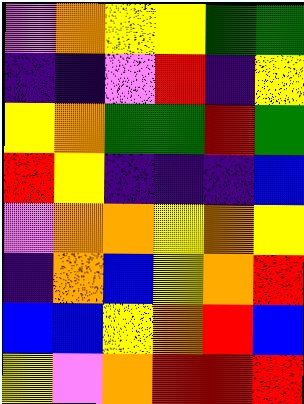[["violet", "orange", "yellow", "yellow", "green", "green"], ["indigo", "indigo", "violet", "red", "indigo", "yellow"], ["yellow", "orange", "green", "green", "red", "green"], ["red", "yellow", "indigo", "indigo", "indigo", "blue"], ["violet", "orange", "orange", "yellow", "orange", "yellow"], ["indigo", "orange", "blue", "yellow", "orange", "red"], ["blue", "blue", "yellow", "orange", "red", "blue"], ["yellow", "violet", "orange", "red", "red", "red"]]